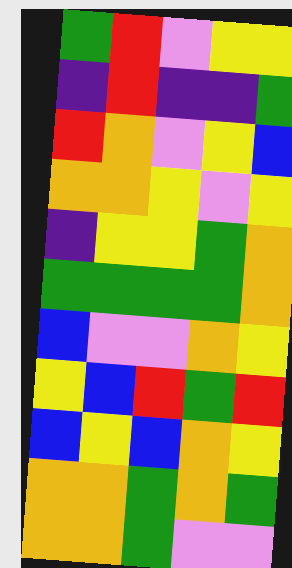[["green", "red", "violet", "yellow", "yellow"], ["indigo", "red", "indigo", "indigo", "green"], ["red", "orange", "violet", "yellow", "blue"], ["orange", "orange", "yellow", "violet", "yellow"], ["indigo", "yellow", "yellow", "green", "orange"], ["green", "green", "green", "green", "orange"], ["blue", "violet", "violet", "orange", "yellow"], ["yellow", "blue", "red", "green", "red"], ["blue", "yellow", "blue", "orange", "yellow"], ["orange", "orange", "green", "orange", "green"], ["orange", "orange", "green", "violet", "violet"]]